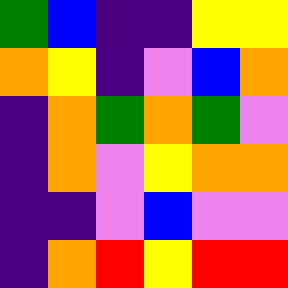[["green", "blue", "indigo", "indigo", "yellow", "yellow"], ["orange", "yellow", "indigo", "violet", "blue", "orange"], ["indigo", "orange", "green", "orange", "green", "violet"], ["indigo", "orange", "violet", "yellow", "orange", "orange"], ["indigo", "indigo", "violet", "blue", "violet", "violet"], ["indigo", "orange", "red", "yellow", "red", "red"]]